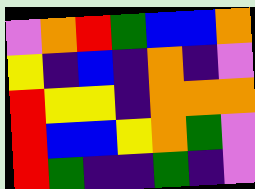[["violet", "orange", "red", "green", "blue", "blue", "orange"], ["yellow", "indigo", "blue", "indigo", "orange", "indigo", "violet"], ["red", "yellow", "yellow", "indigo", "orange", "orange", "orange"], ["red", "blue", "blue", "yellow", "orange", "green", "violet"], ["red", "green", "indigo", "indigo", "green", "indigo", "violet"]]